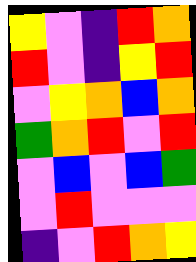[["yellow", "violet", "indigo", "red", "orange"], ["red", "violet", "indigo", "yellow", "red"], ["violet", "yellow", "orange", "blue", "orange"], ["green", "orange", "red", "violet", "red"], ["violet", "blue", "violet", "blue", "green"], ["violet", "red", "violet", "violet", "violet"], ["indigo", "violet", "red", "orange", "yellow"]]